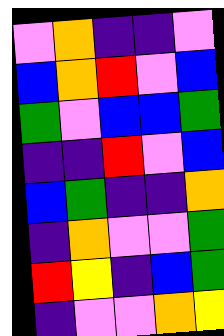[["violet", "orange", "indigo", "indigo", "violet"], ["blue", "orange", "red", "violet", "blue"], ["green", "violet", "blue", "blue", "green"], ["indigo", "indigo", "red", "violet", "blue"], ["blue", "green", "indigo", "indigo", "orange"], ["indigo", "orange", "violet", "violet", "green"], ["red", "yellow", "indigo", "blue", "green"], ["indigo", "violet", "violet", "orange", "yellow"]]